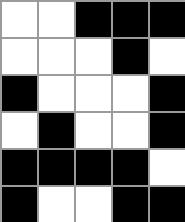[["white", "white", "black", "black", "black"], ["white", "white", "white", "black", "white"], ["black", "white", "white", "white", "black"], ["white", "black", "white", "white", "black"], ["black", "black", "black", "black", "white"], ["black", "white", "white", "black", "black"]]